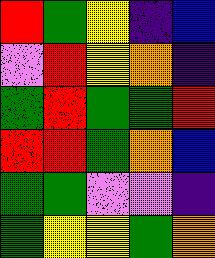[["red", "green", "yellow", "indigo", "blue"], ["violet", "red", "yellow", "orange", "indigo"], ["green", "red", "green", "green", "red"], ["red", "red", "green", "orange", "blue"], ["green", "green", "violet", "violet", "indigo"], ["green", "yellow", "yellow", "green", "orange"]]